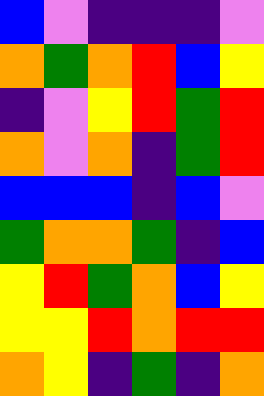[["blue", "violet", "indigo", "indigo", "indigo", "violet"], ["orange", "green", "orange", "red", "blue", "yellow"], ["indigo", "violet", "yellow", "red", "green", "red"], ["orange", "violet", "orange", "indigo", "green", "red"], ["blue", "blue", "blue", "indigo", "blue", "violet"], ["green", "orange", "orange", "green", "indigo", "blue"], ["yellow", "red", "green", "orange", "blue", "yellow"], ["yellow", "yellow", "red", "orange", "red", "red"], ["orange", "yellow", "indigo", "green", "indigo", "orange"]]